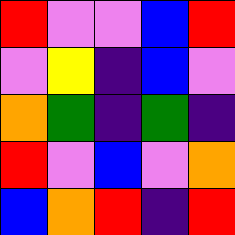[["red", "violet", "violet", "blue", "red"], ["violet", "yellow", "indigo", "blue", "violet"], ["orange", "green", "indigo", "green", "indigo"], ["red", "violet", "blue", "violet", "orange"], ["blue", "orange", "red", "indigo", "red"]]